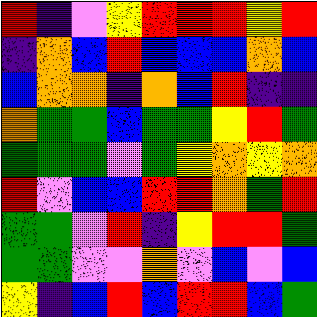[["red", "indigo", "violet", "yellow", "red", "red", "red", "yellow", "red"], ["indigo", "orange", "blue", "red", "blue", "blue", "blue", "orange", "blue"], ["blue", "orange", "orange", "indigo", "orange", "blue", "red", "indigo", "indigo"], ["orange", "green", "green", "blue", "green", "green", "yellow", "red", "green"], ["green", "green", "green", "violet", "green", "yellow", "orange", "yellow", "orange"], ["red", "violet", "blue", "blue", "red", "red", "orange", "green", "red"], ["green", "green", "violet", "red", "indigo", "yellow", "red", "red", "green"], ["green", "green", "violet", "violet", "orange", "violet", "blue", "violet", "blue"], ["yellow", "indigo", "blue", "red", "blue", "red", "red", "blue", "green"]]